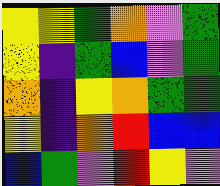[["yellow", "yellow", "green", "orange", "violet", "green"], ["yellow", "indigo", "green", "blue", "violet", "green"], ["orange", "indigo", "yellow", "orange", "green", "green"], ["yellow", "indigo", "orange", "red", "blue", "blue"], ["blue", "green", "violet", "red", "yellow", "violet"]]